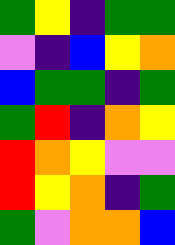[["green", "yellow", "indigo", "green", "green"], ["violet", "indigo", "blue", "yellow", "orange"], ["blue", "green", "green", "indigo", "green"], ["green", "red", "indigo", "orange", "yellow"], ["red", "orange", "yellow", "violet", "violet"], ["red", "yellow", "orange", "indigo", "green"], ["green", "violet", "orange", "orange", "blue"]]